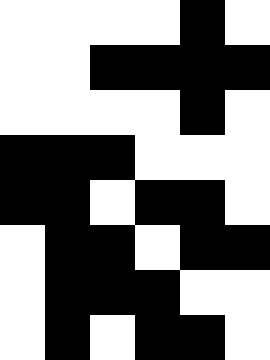[["white", "white", "white", "white", "black", "white"], ["white", "white", "black", "black", "black", "black"], ["white", "white", "white", "white", "black", "white"], ["black", "black", "black", "white", "white", "white"], ["black", "black", "white", "black", "black", "white"], ["white", "black", "black", "white", "black", "black"], ["white", "black", "black", "black", "white", "white"], ["white", "black", "white", "black", "black", "white"]]